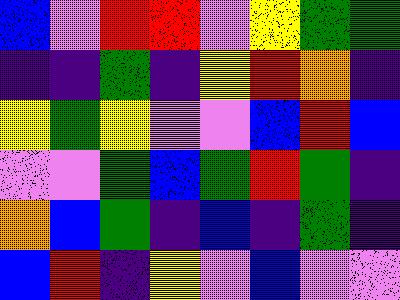[["blue", "violet", "red", "red", "violet", "yellow", "green", "green"], ["indigo", "indigo", "green", "indigo", "yellow", "red", "orange", "indigo"], ["yellow", "green", "yellow", "violet", "violet", "blue", "red", "blue"], ["violet", "violet", "green", "blue", "green", "red", "green", "indigo"], ["orange", "blue", "green", "indigo", "blue", "indigo", "green", "indigo"], ["blue", "red", "indigo", "yellow", "violet", "blue", "violet", "violet"]]